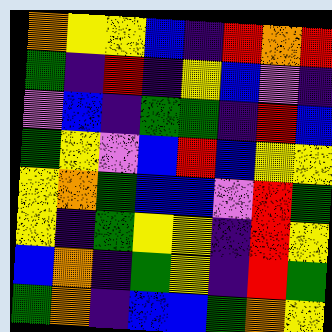[["orange", "yellow", "yellow", "blue", "indigo", "red", "orange", "red"], ["green", "indigo", "red", "indigo", "yellow", "blue", "violet", "indigo"], ["violet", "blue", "indigo", "green", "green", "indigo", "red", "blue"], ["green", "yellow", "violet", "blue", "red", "blue", "yellow", "yellow"], ["yellow", "orange", "green", "blue", "blue", "violet", "red", "green"], ["yellow", "indigo", "green", "yellow", "yellow", "indigo", "red", "yellow"], ["blue", "orange", "indigo", "green", "yellow", "indigo", "red", "green"], ["green", "orange", "indigo", "blue", "blue", "green", "orange", "yellow"]]